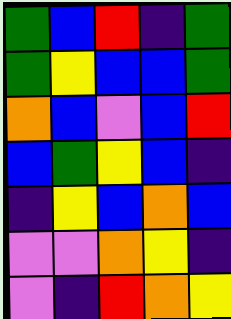[["green", "blue", "red", "indigo", "green"], ["green", "yellow", "blue", "blue", "green"], ["orange", "blue", "violet", "blue", "red"], ["blue", "green", "yellow", "blue", "indigo"], ["indigo", "yellow", "blue", "orange", "blue"], ["violet", "violet", "orange", "yellow", "indigo"], ["violet", "indigo", "red", "orange", "yellow"]]